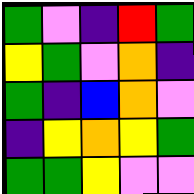[["green", "violet", "indigo", "red", "green"], ["yellow", "green", "violet", "orange", "indigo"], ["green", "indigo", "blue", "orange", "violet"], ["indigo", "yellow", "orange", "yellow", "green"], ["green", "green", "yellow", "violet", "violet"]]